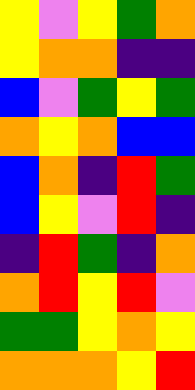[["yellow", "violet", "yellow", "green", "orange"], ["yellow", "orange", "orange", "indigo", "indigo"], ["blue", "violet", "green", "yellow", "green"], ["orange", "yellow", "orange", "blue", "blue"], ["blue", "orange", "indigo", "red", "green"], ["blue", "yellow", "violet", "red", "indigo"], ["indigo", "red", "green", "indigo", "orange"], ["orange", "red", "yellow", "red", "violet"], ["green", "green", "yellow", "orange", "yellow"], ["orange", "orange", "orange", "yellow", "red"]]